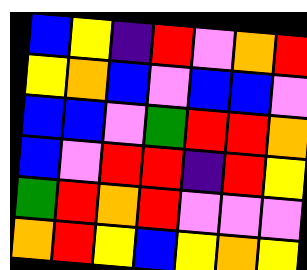[["blue", "yellow", "indigo", "red", "violet", "orange", "red"], ["yellow", "orange", "blue", "violet", "blue", "blue", "violet"], ["blue", "blue", "violet", "green", "red", "red", "orange"], ["blue", "violet", "red", "red", "indigo", "red", "yellow"], ["green", "red", "orange", "red", "violet", "violet", "violet"], ["orange", "red", "yellow", "blue", "yellow", "orange", "yellow"]]